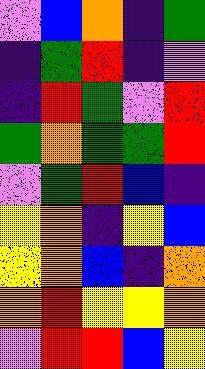[["violet", "blue", "orange", "indigo", "green"], ["indigo", "green", "red", "indigo", "violet"], ["indigo", "red", "green", "violet", "red"], ["green", "orange", "green", "green", "red"], ["violet", "green", "red", "blue", "indigo"], ["yellow", "orange", "indigo", "yellow", "blue"], ["yellow", "orange", "blue", "indigo", "orange"], ["orange", "red", "yellow", "yellow", "orange"], ["violet", "red", "red", "blue", "yellow"]]